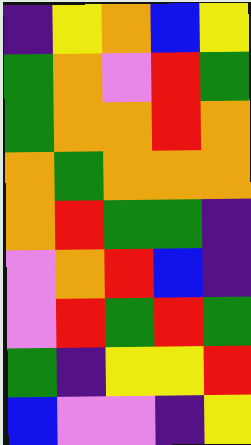[["indigo", "yellow", "orange", "blue", "yellow"], ["green", "orange", "violet", "red", "green"], ["green", "orange", "orange", "red", "orange"], ["orange", "green", "orange", "orange", "orange"], ["orange", "red", "green", "green", "indigo"], ["violet", "orange", "red", "blue", "indigo"], ["violet", "red", "green", "red", "green"], ["green", "indigo", "yellow", "yellow", "red"], ["blue", "violet", "violet", "indigo", "yellow"]]